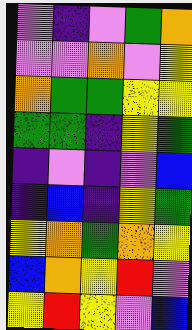[["violet", "indigo", "violet", "green", "orange"], ["violet", "violet", "orange", "violet", "yellow"], ["orange", "green", "green", "yellow", "yellow"], ["green", "green", "indigo", "yellow", "green"], ["indigo", "violet", "indigo", "violet", "blue"], ["indigo", "blue", "indigo", "yellow", "green"], ["yellow", "orange", "green", "orange", "yellow"], ["blue", "orange", "yellow", "red", "violet"], ["yellow", "red", "yellow", "violet", "blue"]]